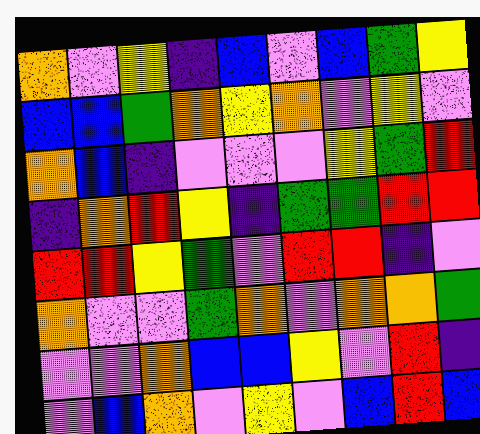[["orange", "violet", "yellow", "indigo", "blue", "violet", "blue", "green", "yellow"], ["blue", "blue", "green", "orange", "yellow", "orange", "violet", "yellow", "violet"], ["orange", "blue", "indigo", "violet", "violet", "violet", "yellow", "green", "red"], ["indigo", "orange", "red", "yellow", "indigo", "green", "green", "red", "red"], ["red", "red", "yellow", "green", "violet", "red", "red", "indigo", "violet"], ["orange", "violet", "violet", "green", "orange", "violet", "orange", "orange", "green"], ["violet", "violet", "orange", "blue", "blue", "yellow", "violet", "red", "indigo"], ["violet", "blue", "orange", "violet", "yellow", "violet", "blue", "red", "blue"]]